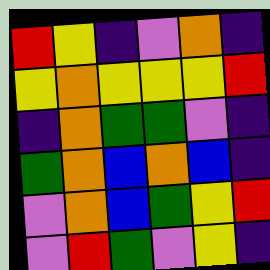[["red", "yellow", "indigo", "violet", "orange", "indigo"], ["yellow", "orange", "yellow", "yellow", "yellow", "red"], ["indigo", "orange", "green", "green", "violet", "indigo"], ["green", "orange", "blue", "orange", "blue", "indigo"], ["violet", "orange", "blue", "green", "yellow", "red"], ["violet", "red", "green", "violet", "yellow", "indigo"]]